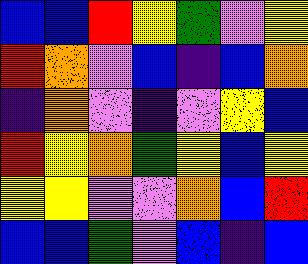[["blue", "blue", "red", "yellow", "green", "violet", "yellow"], ["red", "orange", "violet", "blue", "indigo", "blue", "orange"], ["indigo", "orange", "violet", "indigo", "violet", "yellow", "blue"], ["red", "yellow", "orange", "green", "yellow", "blue", "yellow"], ["yellow", "yellow", "violet", "violet", "orange", "blue", "red"], ["blue", "blue", "green", "violet", "blue", "indigo", "blue"]]